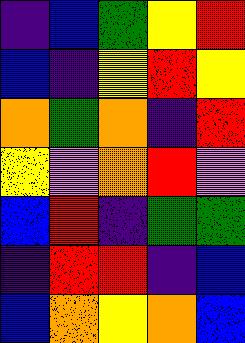[["indigo", "blue", "green", "yellow", "red"], ["blue", "indigo", "yellow", "red", "yellow"], ["orange", "green", "orange", "indigo", "red"], ["yellow", "violet", "orange", "red", "violet"], ["blue", "red", "indigo", "green", "green"], ["indigo", "red", "red", "indigo", "blue"], ["blue", "orange", "yellow", "orange", "blue"]]